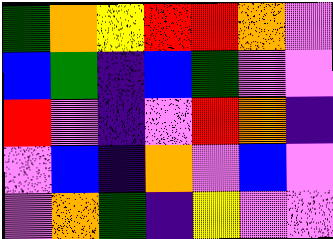[["green", "orange", "yellow", "red", "red", "orange", "violet"], ["blue", "green", "indigo", "blue", "green", "violet", "violet"], ["red", "violet", "indigo", "violet", "red", "orange", "indigo"], ["violet", "blue", "indigo", "orange", "violet", "blue", "violet"], ["violet", "orange", "green", "indigo", "yellow", "violet", "violet"]]